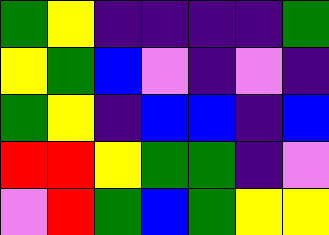[["green", "yellow", "indigo", "indigo", "indigo", "indigo", "green"], ["yellow", "green", "blue", "violet", "indigo", "violet", "indigo"], ["green", "yellow", "indigo", "blue", "blue", "indigo", "blue"], ["red", "red", "yellow", "green", "green", "indigo", "violet"], ["violet", "red", "green", "blue", "green", "yellow", "yellow"]]